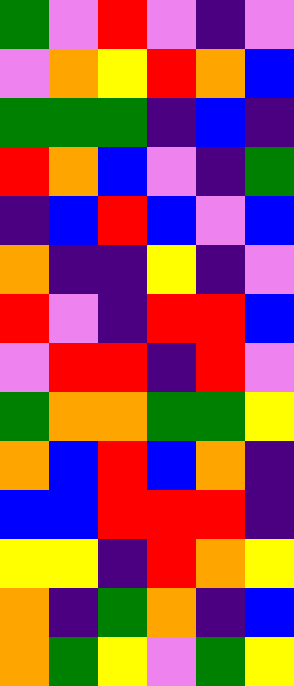[["green", "violet", "red", "violet", "indigo", "violet"], ["violet", "orange", "yellow", "red", "orange", "blue"], ["green", "green", "green", "indigo", "blue", "indigo"], ["red", "orange", "blue", "violet", "indigo", "green"], ["indigo", "blue", "red", "blue", "violet", "blue"], ["orange", "indigo", "indigo", "yellow", "indigo", "violet"], ["red", "violet", "indigo", "red", "red", "blue"], ["violet", "red", "red", "indigo", "red", "violet"], ["green", "orange", "orange", "green", "green", "yellow"], ["orange", "blue", "red", "blue", "orange", "indigo"], ["blue", "blue", "red", "red", "red", "indigo"], ["yellow", "yellow", "indigo", "red", "orange", "yellow"], ["orange", "indigo", "green", "orange", "indigo", "blue"], ["orange", "green", "yellow", "violet", "green", "yellow"]]